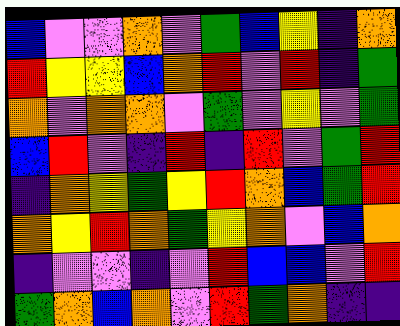[["blue", "violet", "violet", "orange", "violet", "green", "blue", "yellow", "indigo", "orange"], ["red", "yellow", "yellow", "blue", "orange", "red", "violet", "red", "indigo", "green"], ["orange", "violet", "orange", "orange", "violet", "green", "violet", "yellow", "violet", "green"], ["blue", "red", "violet", "indigo", "red", "indigo", "red", "violet", "green", "red"], ["indigo", "orange", "yellow", "green", "yellow", "red", "orange", "blue", "green", "red"], ["orange", "yellow", "red", "orange", "green", "yellow", "orange", "violet", "blue", "orange"], ["indigo", "violet", "violet", "indigo", "violet", "red", "blue", "blue", "violet", "red"], ["green", "orange", "blue", "orange", "violet", "red", "green", "orange", "indigo", "indigo"]]